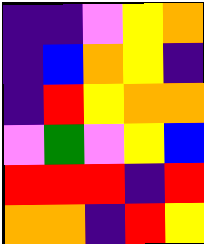[["indigo", "indigo", "violet", "yellow", "orange"], ["indigo", "blue", "orange", "yellow", "indigo"], ["indigo", "red", "yellow", "orange", "orange"], ["violet", "green", "violet", "yellow", "blue"], ["red", "red", "red", "indigo", "red"], ["orange", "orange", "indigo", "red", "yellow"]]